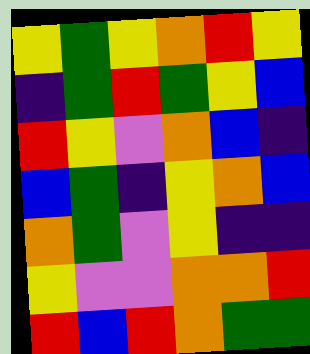[["yellow", "green", "yellow", "orange", "red", "yellow"], ["indigo", "green", "red", "green", "yellow", "blue"], ["red", "yellow", "violet", "orange", "blue", "indigo"], ["blue", "green", "indigo", "yellow", "orange", "blue"], ["orange", "green", "violet", "yellow", "indigo", "indigo"], ["yellow", "violet", "violet", "orange", "orange", "red"], ["red", "blue", "red", "orange", "green", "green"]]